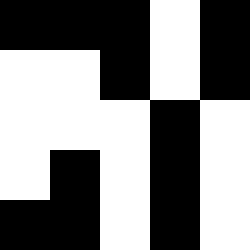[["black", "black", "black", "white", "black"], ["white", "white", "black", "white", "black"], ["white", "white", "white", "black", "white"], ["white", "black", "white", "black", "white"], ["black", "black", "white", "black", "white"]]